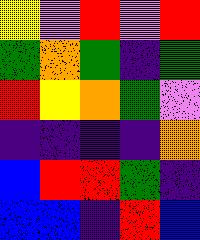[["yellow", "violet", "red", "violet", "red"], ["green", "orange", "green", "indigo", "green"], ["red", "yellow", "orange", "green", "violet"], ["indigo", "indigo", "indigo", "indigo", "orange"], ["blue", "red", "red", "green", "indigo"], ["blue", "blue", "indigo", "red", "blue"]]